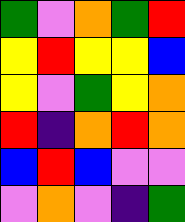[["green", "violet", "orange", "green", "red"], ["yellow", "red", "yellow", "yellow", "blue"], ["yellow", "violet", "green", "yellow", "orange"], ["red", "indigo", "orange", "red", "orange"], ["blue", "red", "blue", "violet", "violet"], ["violet", "orange", "violet", "indigo", "green"]]